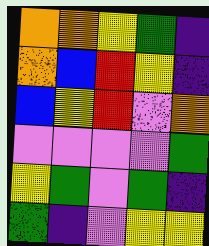[["orange", "orange", "yellow", "green", "indigo"], ["orange", "blue", "red", "yellow", "indigo"], ["blue", "yellow", "red", "violet", "orange"], ["violet", "violet", "violet", "violet", "green"], ["yellow", "green", "violet", "green", "indigo"], ["green", "indigo", "violet", "yellow", "yellow"]]